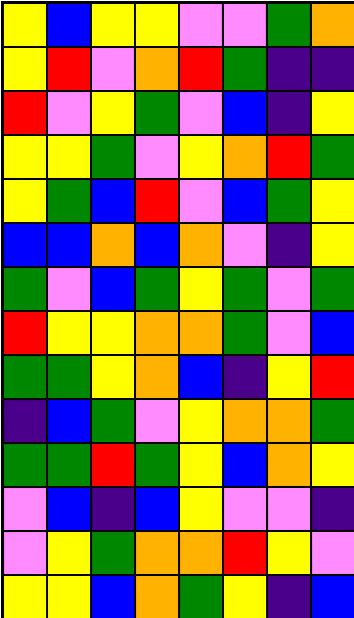[["yellow", "blue", "yellow", "yellow", "violet", "violet", "green", "orange"], ["yellow", "red", "violet", "orange", "red", "green", "indigo", "indigo"], ["red", "violet", "yellow", "green", "violet", "blue", "indigo", "yellow"], ["yellow", "yellow", "green", "violet", "yellow", "orange", "red", "green"], ["yellow", "green", "blue", "red", "violet", "blue", "green", "yellow"], ["blue", "blue", "orange", "blue", "orange", "violet", "indigo", "yellow"], ["green", "violet", "blue", "green", "yellow", "green", "violet", "green"], ["red", "yellow", "yellow", "orange", "orange", "green", "violet", "blue"], ["green", "green", "yellow", "orange", "blue", "indigo", "yellow", "red"], ["indigo", "blue", "green", "violet", "yellow", "orange", "orange", "green"], ["green", "green", "red", "green", "yellow", "blue", "orange", "yellow"], ["violet", "blue", "indigo", "blue", "yellow", "violet", "violet", "indigo"], ["violet", "yellow", "green", "orange", "orange", "red", "yellow", "violet"], ["yellow", "yellow", "blue", "orange", "green", "yellow", "indigo", "blue"]]